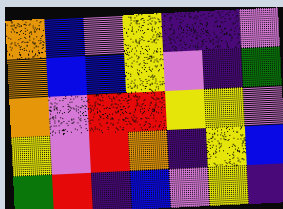[["orange", "blue", "violet", "yellow", "indigo", "indigo", "violet"], ["orange", "blue", "blue", "yellow", "violet", "indigo", "green"], ["orange", "violet", "red", "red", "yellow", "yellow", "violet"], ["yellow", "violet", "red", "orange", "indigo", "yellow", "blue"], ["green", "red", "indigo", "blue", "violet", "yellow", "indigo"]]